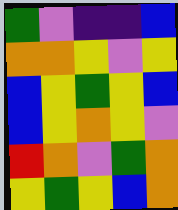[["green", "violet", "indigo", "indigo", "blue"], ["orange", "orange", "yellow", "violet", "yellow"], ["blue", "yellow", "green", "yellow", "blue"], ["blue", "yellow", "orange", "yellow", "violet"], ["red", "orange", "violet", "green", "orange"], ["yellow", "green", "yellow", "blue", "orange"]]